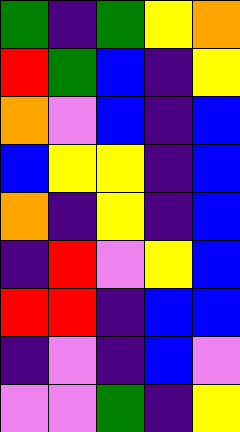[["green", "indigo", "green", "yellow", "orange"], ["red", "green", "blue", "indigo", "yellow"], ["orange", "violet", "blue", "indigo", "blue"], ["blue", "yellow", "yellow", "indigo", "blue"], ["orange", "indigo", "yellow", "indigo", "blue"], ["indigo", "red", "violet", "yellow", "blue"], ["red", "red", "indigo", "blue", "blue"], ["indigo", "violet", "indigo", "blue", "violet"], ["violet", "violet", "green", "indigo", "yellow"]]